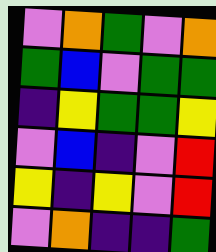[["violet", "orange", "green", "violet", "orange"], ["green", "blue", "violet", "green", "green"], ["indigo", "yellow", "green", "green", "yellow"], ["violet", "blue", "indigo", "violet", "red"], ["yellow", "indigo", "yellow", "violet", "red"], ["violet", "orange", "indigo", "indigo", "green"]]